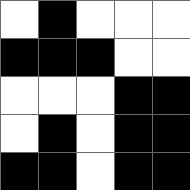[["white", "black", "white", "white", "white"], ["black", "black", "black", "white", "white"], ["white", "white", "white", "black", "black"], ["white", "black", "white", "black", "black"], ["black", "black", "white", "black", "black"]]